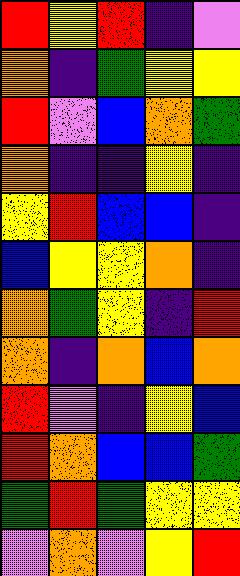[["red", "yellow", "red", "indigo", "violet"], ["orange", "indigo", "green", "yellow", "yellow"], ["red", "violet", "blue", "orange", "green"], ["orange", "indigo", "indigo", "yellow", "indigo"], ["yellow", "red", "blue", "blue", "indigo"], ["blue", "yellow", "yellow", "orange", "indigo"], ["orange", "green", "yellow", "indigo", "red"], ["orange", "indigo", "orange", "blue", "orange"], ["red", "violet", "indigo", "yellow", "blue"], ["red", "orange", "blue", "blue", "green"], ["green", "red", "green", "yellow", "yellow"], ["violet", "orange", "violet", "yellow", "red"]]